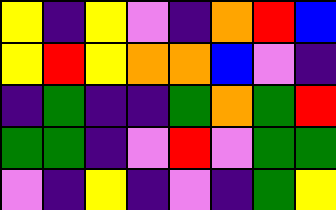[["yellow", "indigo", "yellow", "violet", "indigo", "orange", "red", "blue"], ["yellow", "red", "yellow", "orange", "orange", "blue", "violet", "indigo"], ["indigo", "green", "indigo", "indigo", "green", "orange", "green", "red"], ["green", "green", "indigo", "violet", "red", "violet", "green", "green"], ["violet", "indigo", "yellow", "indigo", "violet", "indigo", "green", "yellow"]]